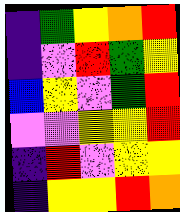[["indigo", "green", "yellow", "orange", "red"], ["indigo", "violet", "red", "green", "yellow"], ["blue", "yellow", "violet", "green", "red"], ["violet", "violet", "yellow", "yellow", "red"], ["indigo", "red", "violet", "yellow", "yellow"], ["indigo", "yellow", "yellow", "red", "orange"]]